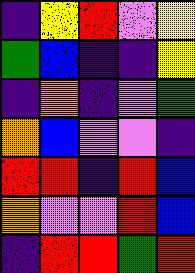[["indigo", "yellow", "red", "violet", "yellow"], ["green", "blue", "indigo", "indigo", "yellow"], ["indigo", "orange", "indigo", "violet", "green"], ["orange", "blue", "violet", "violet", "indigo"], ["red", "red", "indigo", "red", "blue"], ["orange", "violet", "violet", "red", "blue"], ["indigo", "red", "red", "green", "red"]]